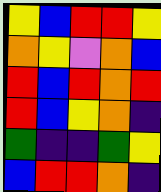[["yellow", "blue", "red", "red", "yellow"], ["orange", "yellow", "violet", "orange", "blue"], ["red", "blue", "red", "orange", "red"], ["red", "blue", "yellow", "orange", "indigo"], ["green", "indigo", "indigo", "green", "yellow"], ["blue", "red", "red", "orange", "indigo"]]